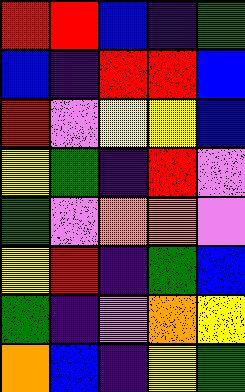[["red", "red", "blue", "indigo", "green"], ["blue", "indigo", "red", "red", "blue"], ["red", "violet", "yellow", "yellow", "blue"], ["yellow", "green", "indigo", "red", "violet"], ["green", "violet", "orange", "orange", "violet"], ["yellow", "red", "indigo", "green", "blue"], ["green", "indigo", "violet", "orange", "yellow"], ["orange", "blue", "indigo", "yellow", "green"]]